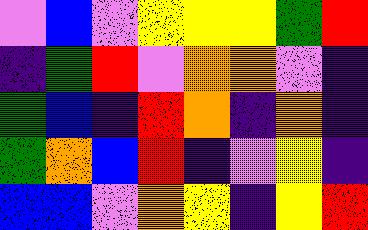[["violet", "blue", "violet", "yellow", "yellow", "yellow", "green", "red"], ["indigo", "green", "red", "violet", "orange", "orange", "violet", "indigo"], ["green", "blue", "indigo", "red", "orange", "indigo", "orange", "indigo"], ["green", "orange", "blue", "red", "indigo", "violet", "yellow", "indigo"], ["blue", "blue", "violet", "orange", "yellow", "indigo", "yellow", "red"]]